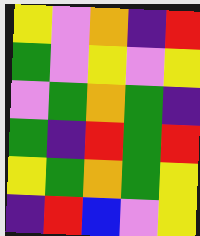[["yellow", "violet", "orange", "indigo", "red"], ["green", "violet", "yellow", "violet", "yellow"], ["violet", "green", "orange", "green", "indigo"], ["green", "indigo", "red", "green", "red"], ["yellow", "green", "orange", "green", "yellow"], ["indigo", "red", "blue", "violet", "yellow"]]